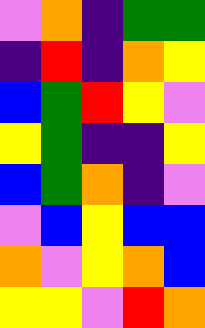[["violet", "orange", "indigo", "green", "green"], ["indigo", "red", "indigo", "orange", "yellow"], ["blue", "green", "red", "yellow", "violet"], ["yellow", "green", "indigo", "indigo", "yellow"], ["blue", "green", "orange", "indigo", "violet"], ["violet", "blue", "yellow", "blue", "blue"], ["orange", "violet", "yellow", "orange", "blue"], ["yellow", "yellow", "violet", "red", "orange"]]